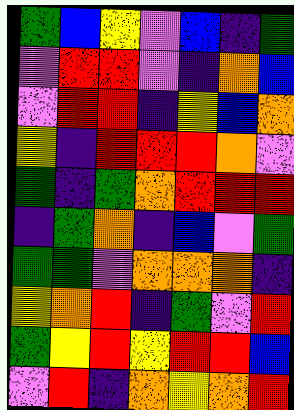[["green", "blue", "yellow", "violet", "blue", "indigo", "green"], ["violet", "red", "red", "violet", "indigo", "orange", "blue"], ["violet", "red", "red", "indigo", "yellow", "blue", "orange"], ["yellow", "indigo", "red", "red", "red", "orange", "violet"], ["green", "indigo", "green", "orange", "red", "red", "red"], ["indigo", "green", "orange", "indigo", "blue", "violet", "green"], ["green", "green", "violet", "orange", "orange", "orange", "indigo"], ["yellow", "orange", "red", "indigo", "green", "violet", "red"], ["green", "yellow", "red", "yellow", "red", "red", "blue"], ["violet", "red", "indigo", "orange", "yellow", "orange", "red"]]